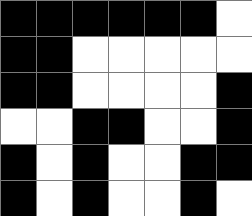[["black", "black", "black", "black", "black", "black", "white"], ["black", "black", "white", "white", "white", "white", "white"], ["black", "black", "white", "white", "white", "white", "black"], ["white", "white", "black", "black", "white", "white", "black"], ["black", "white", "black", "white", "white", "black", "black"], ["black", "white", "black", "white", "white", "black", "white"]]